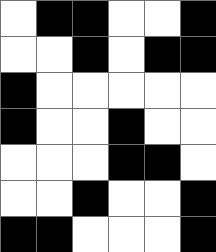[["white", "black", "black", "white", "white", "black"], ["white", "white", "black", "white", "black", "black"], ["black", "white", "white", "white", "white", "white"], ["black", "white", "white", "black", "white", "white"], ["white", "white", "white", "black", "black", "white"], ["white", "white", "black", "white", "white", "black"], ["black", "black", "white", "white", "white", "black"]]